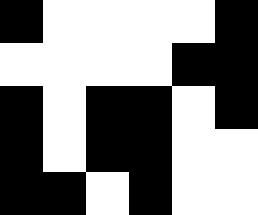[["black", "white", "white", "white", "white", "black"], ["white", "white", "white", "white", "black", "black"], ["black", "white", "black", "black", "white", "black"], ["black", "white", "black", "black", "white", "white"], ["black", "black", "white", "black", "white", "white"]]